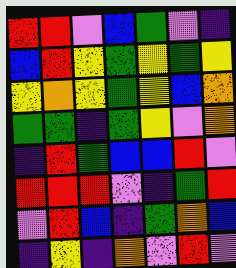[["red", "red", "violet", "blue", "green", "violet", "indigo"], ["blue", "red", "yellow", "green", "yellow", "green", "yellow"], ["yellow", "orange", "yellow", "green", "yellow", "blue", "orange"], ["green", "green", "indigo", "green", "yellow", "violet", "orange"], ["indigo", "red", "green", "blue", "blue", "red", "violet"], ["red", "red", "red", "violet", "indigo", "green", "red"], ["violet", "red", "blue", "indigo", "green", "orange", "blue"], ["indigo", "yellow", "indigo", "orange", "violet", "red", "violet"]]